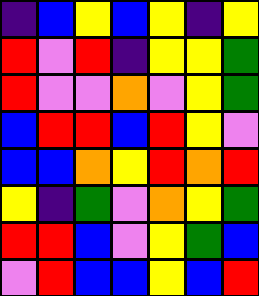[["indigo", "blue", "yellow", "blue", "yellow", "indigo", "yellow"], ["red", "violet", "red", "indigo", "yellow", "yellow", "green"], ["red", "violet", "violet", "orange", "violet", "yellow", "green"], ["blue", "red", "red", "blue", "red", "yellow", "violet"], ["blue", "blue", "orange", "yellow", "red", "orange", "red"], ["yellow", "indigo", "green", "violet", "orange", "yellow", "green"], ["red", "red", "blue", "violet", "yellow", "green", "blue"], ["violet", "red", "blue", "blue", "yellow", "blue", "red"]]